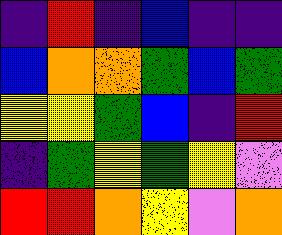[["indigo", "red", "indigo", "blue", "indigo", "indigo"], ["blue", "orange", "orange", "green", "blue", "green"], ["yellow", "yellow", "green", "blue", "indigo", "red"], ["indigo", "green", "yellow", "green", "yellow", "violet"], ["red", "red", "orange", "yellow", "violet", "orange"]]